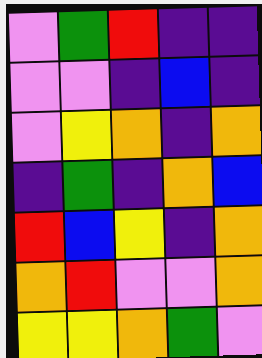[["violet", "green", "red", "indigo", "indigo"], ["violet", "violet", "indigo", "blue", "indigo"], ["violet", "yellow", "orange", "indigo", "orange"], ["indigo", "green", "indigo", "orange", "blue"], ["red", "blue", "yellow", "indigo", "orange"], ["orange", "red", "violet", "violet", "orange"], ["yellow", "yellow", "orange", "green", "violet"]]